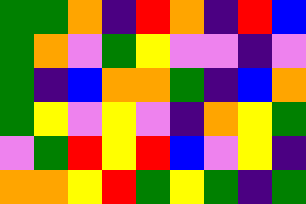[["green", "green", "orange", "indigo", "red", "orange", "indigo", "red", "blue"], ["green", "orange", "violet", "green", "yellow", "violet", "violet", "indigo", "violet"], ["green", "indigo", "blue", "orange", "orange", "green", "indigo", "blue", "orange"], ["green", "yellow", "violet", "yellow", "violet", "indigo", "orange", "yellow", "green"], ["violet", "green", "red", "yellow", "red", "blue", "violet", "yellow", "indigo"], ["orange", "orange", "yellow", "red", "green", "yellow", "green", "indigo", "green"]]